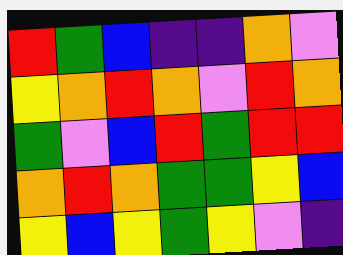[["red", "green", "blue", "indigo", "indigo", "orange", "violet"], ["yellow", "orange", "red", "orange", "violet", "red", "orange"], ["green", "violet", "blue", "red", "green", "red", "red"], ["orange", "red", "orange", "green", "green", "yellow", "blue"], ["yellow", "blue", "yellow", "green", "yellow", "violet", "indigo"]]